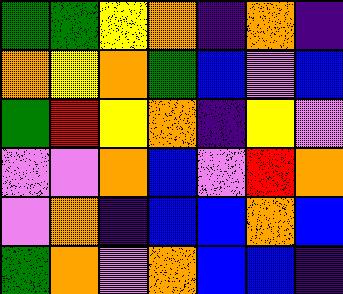[["green", "green", "yellow", "orange", "indigo", "orange", "indigo"], ["orange", "yellow", "orange", "green", "blue", "violet", "blue"], ["green", "red", "yellow", "orange", "indigo", "yellow", "violet"], ["violet", "violet", "orange", "blue", "violet", "red", "orange"], ["violet", "orange", "indigo", "blue", "blue", "orange", "blue"], ["green", "orange", "violet", "orange", "blue", "blue", "indigo"]]